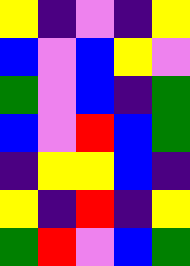[["yellow", "indigo", "violet", "indigo", "yellow"], ["blue", "violet", "blue", "yellow", "violet"], ["green", "violet", "blue", "indigo", "green"], ["blue", "violet", "red", "blue", "green"], ["indigo", "yellow", "yellow", "blue", "indigo"], ["yellow", "indigo", "red", "indigo", "yellow"], ["green", "red", "violet", "blue", "green"]]